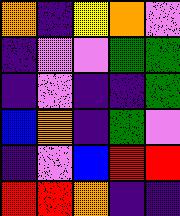[["orange", "indigo", "yellow", "orange", "violet"], ["indigo", "violet", "violet", "green", "green"], ["indigo", "violet", "indigo", "indigo", "green"], ["blue", "orange", "indigo", "green", "violet"], ["indigo", "violet", "blue", "red", "red"], ["red", "red", "orange", "indigo", "indigo"]]